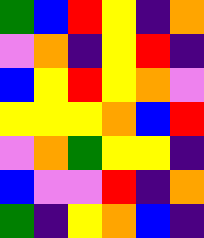[["green", "blue", "red", "yellow", "indigo", "orange"], ["violet", "orange", "indigo", "yellow", "red", "indigo"], ["blue", "yellow", "red", "yellow", "orange", "violet"], ["yellow", "yellow", "yellow", "orange", "blue", "red"], ["violet", "orange", "green", "yellow", "yellow", "indigo"], ["blue", "violet", "violet", "red", "indigo", "orange"], ["green", "indigo", "yellow", "orange", "blue", "indigo"]]